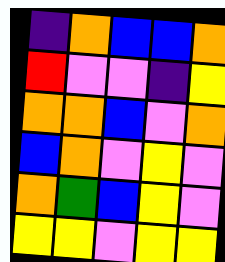[["indigo", "orange", "blue", "blue", "orange"], ["red", "violet", "violet", "indigo", "yellow"], ["orange", "orange", "blue", "violet", "orange"], ["blue", "orange", "violet", "yellow", "violet"], ["orange", "green", "blue", "yellow", "violet"], ["yellow", "yellow", "violet", "yellow", "yellow"]]